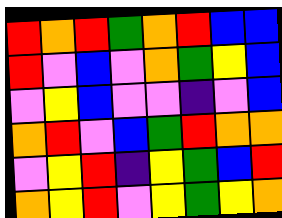[["red", "orange", "red", "green", "orange", "red", "blue", "blue"], ["red", "violet", "blue", "violet", "orange", "green", "yellow", "blue"], ["violet", "yellow", "blue", "violet", "violet", "indigo", "violet", "blue"], ["orange", "red", "violet", "blue", "green", "red", "orange", "orange"], ["violet", "yellow", "red", "indigo", "yellow", "green", "blue", "red"], ["orange", "yellow", "red", "violet", "yellow", "green", "yellow", "orange"]]